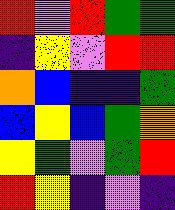[["red", "violet", "red", "green", "green"], ["indigo", "yellow", "violet", "red", "red"], ["orange", "blue", "indigo", "indigo", "green"], ["blue", "yellow", "blue", "green", "orange"], ["yellow", "green", "violet", "green", "red"], ["red", "yellow", "indigo", "violet", "indigo"]]